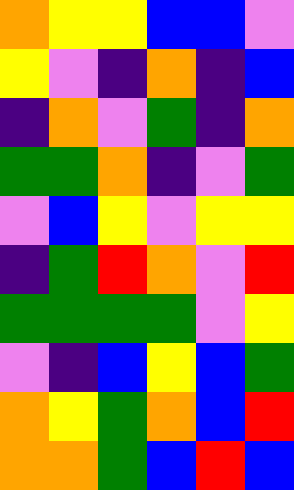[["orange", "yellow", "yellow", "blue", "blue", "violet"], ["yellow", "violet", "indigo", "orange", "indigo", "blue"], ["indigo", "orange", "violet", "green", "indigo", "orange"], ["green", "green", "orange", "indigo", "violet", "green"], ["violet", "blue", "yellow", "violet", "yellow", "yellow"], ["indigo", "green", "red", "orange", "violet", "red"], ["green", "green", "green", "green", "violet", "yellow"], ["violet", "indigo", "blue", "yellow", "blue", "green"], ["orange", "yellow", "green", "orange", "blue", "red"], ["orange", "orange", "green", "blue", "red", "blue"]]